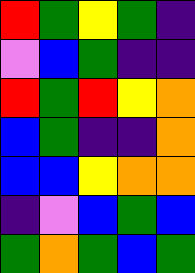[["red", "green", "yellow", "green", "indigo"], ["violet", "blue", "green", "indigo", "indigo"], ["red", "green", "red", "yellow", "orange"], ["blue", "green", "indigo", "indigo", "orange"], ["blue", "blue", "yellow", "orange", "orange"], ["indigo", "violet", "blue", "green", "blue"], ["green", "orange", "green", "blue", "green"]]